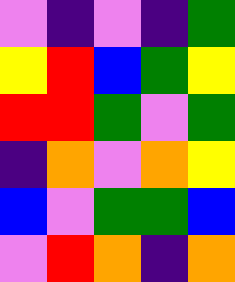[["violet", "indigo", "violet", "indigo", "green"], ["yellow", "red", "blue", "green", "yellow"], ["red", "red", "green", "violet", "green"], ["indigo", "orange", "violet", "orange", "yellow"], ["blue", "violet", "green", "green", "blue"], ["violet", "red", "orange", "indigo", "orange"]]